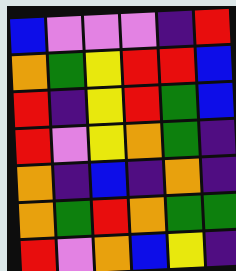[["blue", "violet", "violet", "violet", "indigo", "red"], ["orange", "green", "yellow", "red", "red", "blue"], ["red", "indigo", "yellow", "red", "green", "blue"], ["red", "violet", "yellow", "orange", "green", "indigo"], ["orange", "indigo", "blue", "indigo", "orange", "indigo"], ["orange", "green", "red", "orange", "green", "green"], ["red", "violet", "orange", "blue", "yellow", "indigo"]]